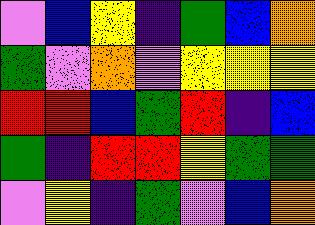[["violet", "blue", "yellow", "indigo", "green", "blue", "orange"], ["green", "violet", "orange", "violet", "yellow", "yellow", "yellow"], ["red", "red", "blue", "green", "red", "indigo", "blue"], ["green", "indigo", "red", "red", "yellow", "green", "green"], ["violet", "yellow", "indigo", "green", "violet", "blue", "orange"]]